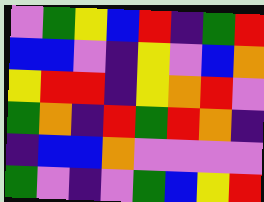[["violet", "green", "yellow", "blue", "red", "indigo", "green", "red"], ["blue", "blue", "violet", "indigo", "yellow", "violet", "blue", "orange"], ["yellow", "red", "red", "indigo", "yellow", "orange", "red", "violet"], ["green", "orange", "indigo", "red", "green", "red", "orange", "indigo"], ["indigo", "blue", "blue", "orange", "violet", "violet", "violet", "violet"], ["green", "violet", "indigo", "violet", "green", "blue", "yellow", "red"]]